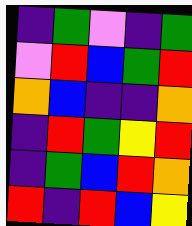[["indigo", "green", "violet", "indigo", "green"], ["violet", "red", "blue", "green", "red"], ["orange", "blue", "indigo", "indigo", "orange"], ["indigo", "red", "green", "yellow", "red"], ["indigo", "green", "blue", "red", "orange"], ["red", "indigo", "red", "blue", "yellow"]]